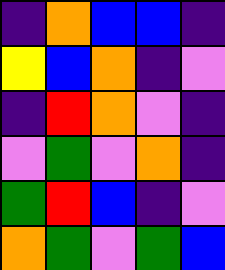[["indigo", "orange", "blue", "blue", "indigo"], ["yellow", "blue", "orange", "indigo", "violet"], ["indigo", "red", "orange", "violet", "indigo"], ["violet", "green", "violet", "orange", "indigo"], ["green", "red", "blue", "indigo", "violet"], ["orange", "green", "violet", "green", "blue"]]